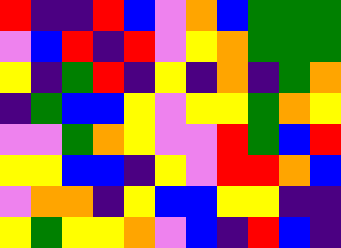[["red", "indigo", "indigo", "red", "blue", "violet", "orange", "blue", "green", "green", "green"], ["violet", "blue", "red", "indigo", "red", "violet", "yellow", "orange", "green", "green", "green"], ["yellow", "indigo", "green", "red", "indigo", "yellow", "indigo", "orange", "indigo", "green", "orange"], ["indigo", "green", "blue", "blue", "yellow", "violet", "yellow", "yellow", "green", "orange", "yellow"], ["violet", "violet", "green", "orange", "yellow", "violet", "violet", "red", "green", "blue", "red"], ["yellow", "yellow", "blue", "blue", "indigo", "yellow", "violet", "red", "red", "orange", "blue"], ["violet", "orange", "orange", "indigo", "yellow", "blue", "blue", "yellow", "yellow", "indigo", "indigo"], ["yellow", "green", "yellow", "yellow", "orange", "violet", "blue", "indigo", "red", "blue", "indigo"]]